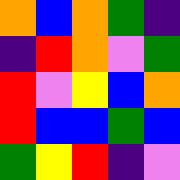[["orange", "blue", "orange", "green", "indigo"], ["indigo", "red", "orange", "violet", "green"], ["red", "violet", "yellow", "blue", "orange"], ["red", "blue", "blue", "green", "blue"], ["green", "yellow", "red", "indigo", "violet"]]